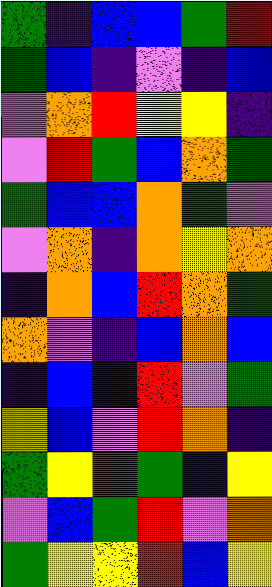[["green", "indigo", "blue", "blue", "green", "red"], ["green", "blue", "indigo", "violet", "indigo", "blue"], ["violet", "orange", "red", "yellow", "yellow", "indigo"], ["violet", "red", "green", "blue", "orange", "green"], ["green", "blue", "blue", "orange", "green", "violet"], ["violet", "orange", "indigo", "orange", "yellow", "orange"], ["indigo", "orange", "blue", "red", "orange", "green"], ["orange", "violet", "indigo", "blue", "orange", "blue"], ["indigo", "blue", "blue", "red", "violet", "green"], ["yellow", "blue", "violet", "red", "orange", "indigo"], ["green", "yellow", "red", "green", "indigo", "yellow"], ["violet", "blue", "green", "red", "violet", "orange"], ["green", "yellow", "yellow", "red", "blue", "yellow"]]